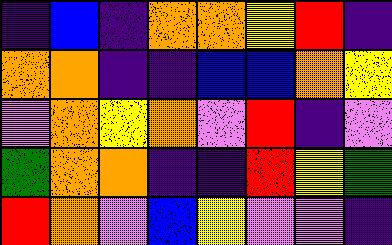[["indigo", "blue", "indigo", "orange", "orange", "yellow", "red", "indigo"], ["orange", "orange", "indigo", "indigo", "blue", "blue", "orange", "yellow"], ["violet", "orange", "yellow", "orange", "violet", "red", "indigo", "violet"], ["green", "orange", "orange", "indigo", "indigo", "red", "yellow", "green"], ["red", "orange", "violet", "blue", "yellow", "violet", "violet", "indigo"]]